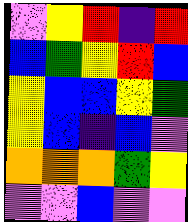[["violet", "yellow", "red", "indigo", "red"], ["blue", "green", "yellow", "red", "blue"], ["yellow", "blue", "blue", "yellow", "green"], ["yellow", "blue", "indigo", "blue", "violet"], ["orange", "orange", "orange", "green", "yellow"], ["violet", "violet", "blue", "violet", "violet"]]